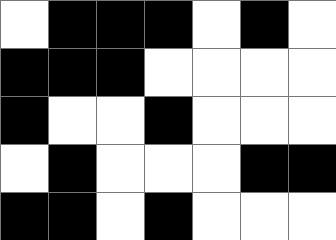[["white", "black", "black", "black", "white", "black", "white"], ["black", "black", "black", "white", "white", "white", "white"], ["black", "white", "white", "black", "white", "white", "white"], ["white", "black", "white", "white", "white", "black", "black"], ["black", "black", "white", "black", "white", "white", "white"]]